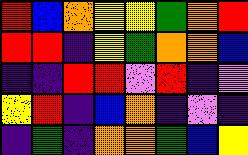[["red", "blue", "orange", "yellow", "yellow", "green", "orange", "red"], ["red", "red", "indigo", "yellow", "green", "orange", "orange", "blue"], ["indigo", "indigo", "red", "red", "violet", "red", "indigo", "violet"], ["yellow", "red", "indigo", "blue", "orange", "indigo", "violet", "indigo"], ["indigo", "green", "indigo", "orange", "orange", "green", "blue", "yellow"]]